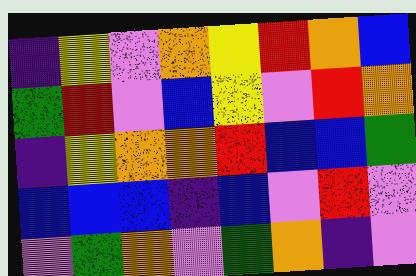[["indigo", "yellow", "violet", "orange", "yellow", "red", "orange", "blue"], ["green", "red", "violet", "blue", "yellow", "violet", "red", "orange"], ["indigo", "yellow", "orange", "orange", "red", "blue", "blue", "green"], ["blue", "blue", "blue", "indigo", "blue", "violet", "red", "violet"], ["violet", "green", "orange", "violet", "green", "orange", "indigo", "violet"]]